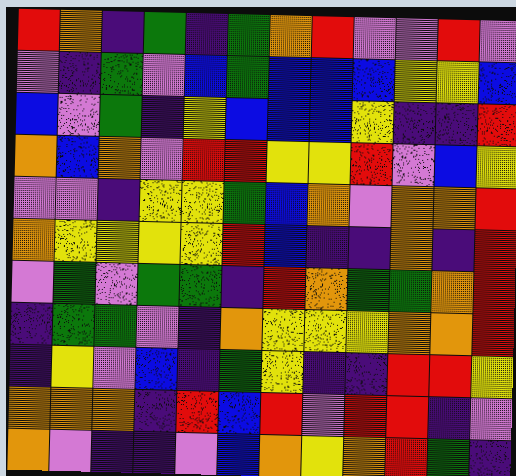[["red", "orange", "indigo", "green", "indigo", "green", "orange", "red", "violet", "violet", "red", "violet"], ["violet", "indigo", "green", "violet", "blue", "green", "blue", "blue", "blue", "yellow", "yellow", "blue"], ["blue", "violet", "green", "indigo", "yellow", "blue", "blue", "blue", "yellow", "indigo", "indigo", "red"], ["orange", "blue", "orange", "violet", "red", "red", "yellow", "yellow", "red", "violet", "blue", "yellow"], ["violet", "violet", "indigo", "yellow", "yellow", "green", "blue", "orange", "violet", "orange", "orange", "red"], ["orange", "yellow", "yellow", "yellow", "yellow", "red", "blue", "indigo", "indigo", "orange", "indigo", "red"], ["violet", "green", "violet", "green", "green", "indigo", "red", "orange", "green", "green", "orange", "red"], ["indigo", "green", "green", "violet", "indigo", "orange", "yellow", "yellow", "yellow", "orange", "orange", "red"], ["indigo", "yellow", "violet", "blue", "indigo", "green", "yellow", "indigo", "indigo", "red", "red", "yellow"], ["orange", "orange", "orange", "indigo", "red", "blue", "red", "violet", "red", "red", "indigo", "violet"], ["orange", "violet", "indigo", "indigo", "violet", "blue", "orange", "yellow", "orange", "red", "green", "indigo"]]